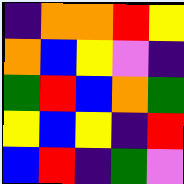[["indigo", "orange", "orange", "red", "yellow"], ["orange", "blue", "yellow", "violet", "indigo"], ["green", "red", "blue", "orange", "green"], ["yellow", "blue", "yellow", "indigo", "red"], ["blue", "red", "indigo", "green", "violet"]]